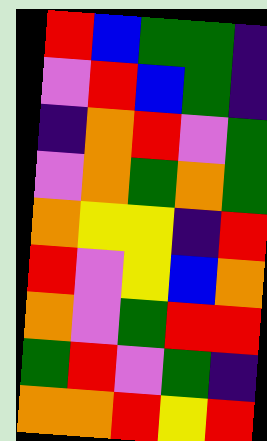[["red", "blue", "green", "green", "indigo"], ["violet", "red", "blue", "green", "indigo"], ["indigo", "orange", "red", "violet", "green"], ["violet", "orange", "green", "orange", "green"], ["orange", "yellow", "yellow", "indigo", "red"], ["red", "violet", "yellow", "blue", "orange"], ["orange", "violet", "green", "red", "red"], ["green", "red", "violet", "green", "indigo"], ["orange", "orange", "red", "yellow", "red"]]